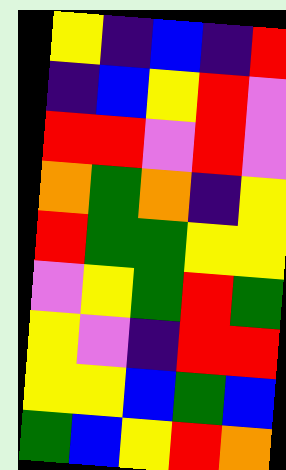[["yellow", "indigo", "blue", "indigo", "red"], ["indigo", "blue", "yellow", "red", "violet"], ["red", "red", "violet", "red", "violet"], ["orange", "green", "orange", "indigo", "yellow"], ["red", "green", "green", "yellow", "yellow"], ["violet", "yellow", "green", "red", "green"], ["yellow", "violet", "indigo", "red", "red"], ["yellow", "yellow", "blue", "green", "blue"], ["green", "blue", "yellow", "red", "orange"]]